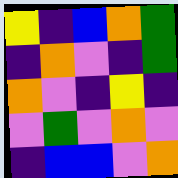[["yellow", "indigo", "blue", "orange", "green"], ["indigo", "orange", "violet", "indigo", "green"], ["orange", "violet", "indigo", "yellow", "indigo"], ["violet", "green", "violet", "orange", "violet"], ["indigo", "blue", "blue", "violet", "orange"]]